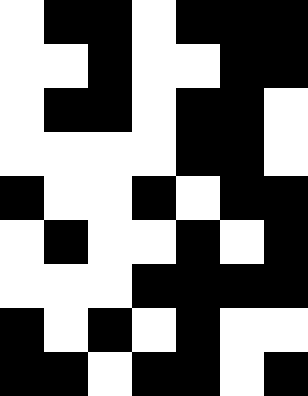[["white", "black", "black", "white", "black", "black", "black"], ["white", "white", "black", "white", "white", "black", "black"], ["white", "black", "black", "white", "black", "black", "white"], ["white", "white", "white", "white", "black", "black", "white"], ["black", "white", "white", "black", "white", "black", "black"], ["white", "black", "white", "white", "black", "white", "black"], ["white", "white", "white", "black", "black", "black", "black"], ["black", "white", "black", "white", "black", "white", "white"], ["black", "black", "white", "black", "black", "white", "black"]]